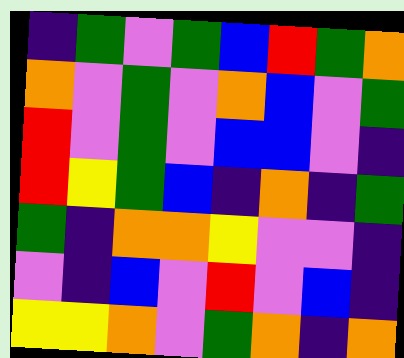[["indigo", "green", "violet", "green", "blue", "red", "green", "orange"], ["orange", "violet", "green", "violet", "orange", "blue", "violet", "green"], ["red", "violet", "green", "violet", "blue", "blue", "violet", "indigo"], ["red", "yellow", "green", "blue", "indigo", "orange", "indigo", "green"], ["green", "indigo", "orange", "orange", "yellow", "violet", "violet", "indigo"], ["violet", "indigo", "blue", "violet", "red", "violet", "blue", "indigo"], ["yellow", "yellow", "orange", "violet", "green", "orange", "indigo", "orange"]]